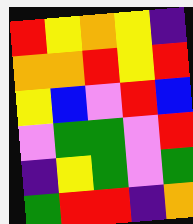[["red", "yellow", "orange", "yellow", "indigo"], ["orange", "orange", "red", "yellow", "red"], ["yellow", "blue", "violet", "red", "blue"], ["violet", "green", "green", "violet", "red"], ["indigo", "yellow", "green", "violet", "green"], ["green", "red", "red", "indigo", "orange"]]